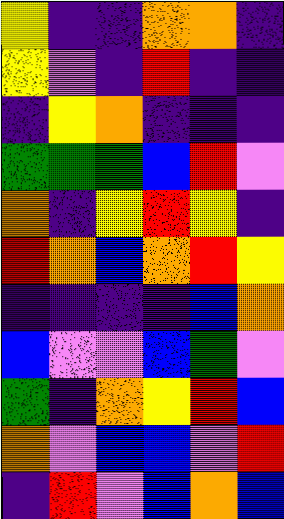[["yellow", "indigo", "indigo", "orange", "orange", "indigo"], ["yellow", "violet", "indigo", "red", "indigo", "indigo"], ["indigo", "yellow", "orange", "indigo", "indigo", "indigo"], ["green", "green", "green", "blue", "red", "violet"], ["orange", "indigo", "yellow", "red", "yellow", "indigo"], ["red", "orange", "blue", "orange", "red", "yellow"], ["indigo", "indigo", "indigo", "indigo", "blue", "orange"], ["blue", "violet", "violet", "blue", "green", "violet"], ["green", "indigo", "orange", "yellow", "red", "blue"], ["orange", "violet", "blue", "blue", "violet", "red"], ["indigo", "red", "violet", "blue", "orange", "blue"]]